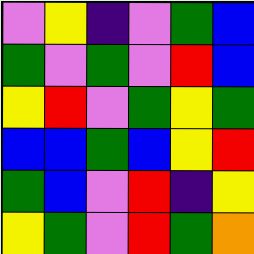[["violet", "yellow", "indigo", "violet", "green", "blue"], ["green", "violet", "green", "violet", "red", "blue"], ["yellow", "red", "violet", "green", "yellow", "green"], ["blue", "blue", "green", "blue", "yellow", "red"], ["green", "blue", "violet", "red", "indigo", "yellow"], ["yellow", "green", "violet", "red", "green", "orange"]]